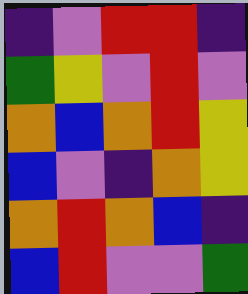[["indigo", "violet", "red", "red", "indigo"], ["green", "yellow", "violet", "red", "violet"], ["orange", "blue", "orange", "red", "yellow"], ["blue", "violet", "indigo", "orange", "yellow"], ["orange", "red", "orange", "blue", "indigo"], ["blue", "red", "violet", "violet", "green"]]